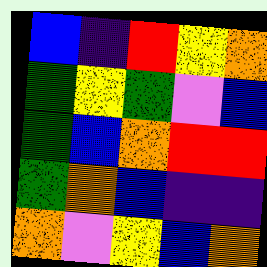[["blue", "indigo", "red", "yellow", "orange"], ["green", "yellow", "green", "violet", "blue"], ["green", "blue", "orange", "red", "red"], ["green", "orange", "blue", "indigo", "indigo"], ["orange", "violet", "yellow", "blue", "orange"]]